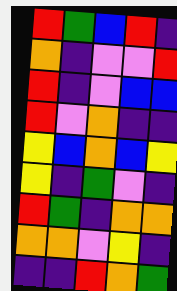[["red", "green", "blue", "red", "indigo"], ["orange", "indigo", "violet", "violet", "red"], ["red", "indigo", "violet", "blue", "blue"], ["red", "violet", "orange", "indigo", "indigo"], ["yellow", "blue", "orange", "blue", "yellow"], ["yellow", "indigo", "green", "violet", "indigo"], ["red", "green", "indigo", "orange", "orange"], ["orange", "orange", "violet", "yellow", "indigo"], ["indigo", "indigo", "red", "orange", "green"]]